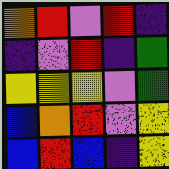[["orange", "red", "violet", "red", "indigo"], ["indigo", "violet", "red", "indigo", "green"], ["yellow", "yellow", "yellow", "violet", "green"], ["blue", "orange", "red", "violet", "yellow"], ["blue", "red", "blue", "indigo", "yellow"]]